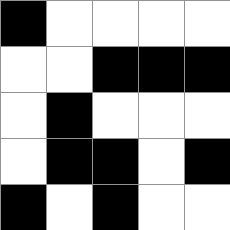[["black", "white", "white", "white", "white"], ["white", "white", "black", "black", "black"], ["white", "black", "white", "white", "white"], ["white", "black", "black", "white", "black"], ["black", "white", "black", "white", "white"]]